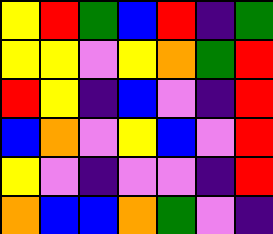[["yellow", "red", "green", "blue", "red", "indigo", "green"], ["yellow", "yellow", "violet", "yellow", "orange", "green", "red"], ["red", "yellow", "indigo", "blue", "violet", "indigo", "red"], ["blue", "orange", "violet", "yellow", "blue", "violet", "red"], ["yellow", "violet", "indigo", "violet", "violet", "indigo", "red"], ["orange", "blue", "blue", "orange", "green", "violet", "indigo"]]